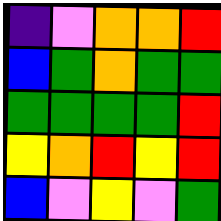[["indigo", "violet", "orange", "orange", "red"], ["blue", "green", "orange", "green", "green"], ["green", "green", "green", "green", "red"], ["yellow", "orange", "red", "yellow", "red"], ["blue", "violet", "yellow", "violet", "green"]]